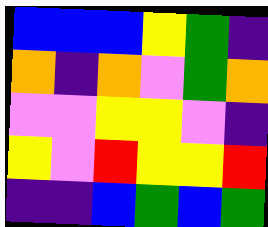[["blue", "blue", "blue", "yellow", "green", "indigo"], ["orange", "indigo", "orange", "violet", "green", "orange"], ["violet", "violet", "yellow", "yellow", "violet", "indigo"], ["yellow", "violet", "red", "yellow", "yellow", "red"], ["indigo", "indigo", "blue", "green", "blue", "green"]]